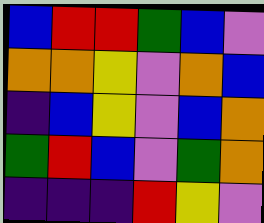[["blue", "red", "red", "green", "blue", "violet"], ["orange", "orange", "yellow", "violet", "orange", "blue"], ["indigo", "blue", "yellow", "violet", "blue", "orange"], ["green", "red", "blue", "violet", "green", "orange"], ["indigo", "indigo", "indigo", "red", "yellow", "violet"]]